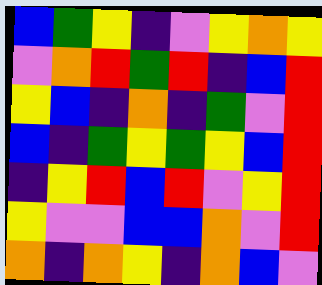[["blue", "green", "yellow", "indigo", "violet", "yellow", "orange", "yellow"], ["violet", "orange", "red", "green", "red", "indigo", "blue", "red"], ["yellow", "blue", "indigo", "orange", "indigo", "green", "violet", "red"], ["blue", "indigo", "green", "yellow", "green", "yellow", "blue", "red"], ["indigo", "yellow", "red", "blue", "red", "violet", "yellow", "red"], ["yellow", "violet", "violet", "blue", "blue", "orange", "violet", "red"], ["orange", "indigo", "orange", "yellow", "indigo", "orange", "blue", "violet"]]